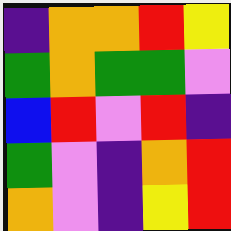[["indigo", "orange", "orange", "red", "yellow"], ["green", "orange", "green", "green", "violet"], ["blue", "red", "violet", "red", "indigo"], ["green", "violet", "indigo", "orange", "red"], ["orange", "violet", "indigo", "yellow", "red"]]